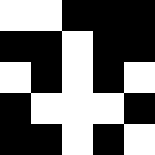[["white", "white", "black", "black", "black"], ["black", "black", "white", "black", "black"], ["white", "black", "white", "black", "white"], ["black", "white", "white", "white", "black"], ["black", "black", "white", "black", "white"]]